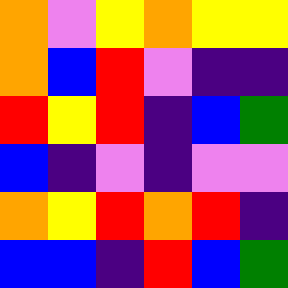[["orange", "violet", "yellow", "orange", "yellow", "yellow"], ["orange", "blue", "red", "violet", "indigo", "indigo"], ["red", "yellow", "red", "indigo", "blue", "green"], ["blue", "indigo", "violet", "indigo", "violet", "violet"], ["orange", "yellow", "red", "orange", "red", "indigo"], ["blue", "blue", "indigo", "red", "blue", "green"]]